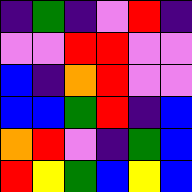[["indigo", "green", "indigo", "violet", "red", "indigo"], ["violet", "violet", "red", "red", "violet", "violet"], ["blue", "indigo", "orange", "red", "violet", "violet"], ["blue", "blue", "green", "red", "indigo", "blue"], ["orange", "red", "violet", "indigo", "green", "blue"], ["red", "yellow", "green", "blue", "yellow", "blue"]]